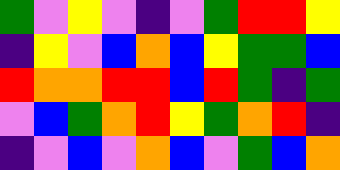[["green", "violet", "yellow", "violet", "indigo", "violet", "green", "red", "red", "yellow"], ["indigo", "yellow", "violet", "blue", "orange", "blue", "yellow", "green", "green", "blue"], ["red", "orange", "orange", "red", "red", "blue", "red", "green", "indigo", "green"], ["violet", "blue", "green", "orange", "red", "yellow", "green", "orange", "red", "indigo"], ["indigo", "violet", "blue", "violet", "orange", "blue", "violet", "green", "blue", "orange"]]